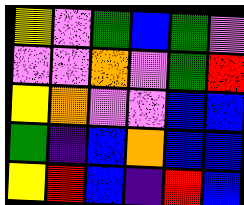[["yellow", "violet", "green", "blue", "green", "violet"], ["violet", "violet", "orange", "violet", "green", "red"], ["yellow", "orange", "violet", "violet", "blue", "blue"], ["green", "indigo", "blue", "orange", "blue", "blue"], ["yellow", "red", "blue", "indigo", "red", "blue"]]